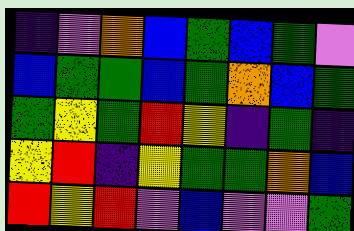[["indigo", "violet", "orange", "blue", "green", "blue", "green", "violet"], ["blue", "green", "green", "blue", "green", "orange", "blue", "green"], ["green", "yellow", "green", "red", "yellow", "indigo", "green", "indigo"], ["yellow", "red", "indigo", "yellow", "green", "green", "orange", "blue"], ["red", "yellow", "red", "violet", "blue", "violet", "violet", "green"]]